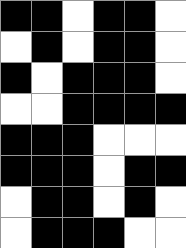[["black", "black", "white", "black", "black", "white"], ["white", "black", "white", "black", "black", "white"], ["black", "white", "black", "black", "black", "white"], ["white", "white", "black", "black", "black", "black"], ["black", "black", "black", "white", "white", "white"], ["black", "black", "black", "white", "black", "black"], ["white", "black", "black", "white", "black", "white"], ["white", "black", "black", "black", "white", "white"]]